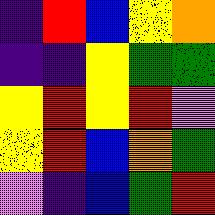[["indigo", "red", "blue", "yellow", "orange"], ["indigo", "indigo", "yellow", "green", "green"], ["yellow", "red", "yellow", "red", "violet"], ["yellow", "red", "blue", "orange", "green"], ["violet", "indigo", "blue", "green", "red"]]